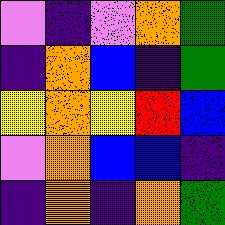[["violet", "indigo", "violet", "orange", "green"], ["indigo", "orange", "blue", "indigo", "green"], ["yellow", "orange", "yellow", "red", "blue"], ["violet", "orange", "blue", "blue", "indigo"], ["indigo", "orange", "indigo", "orange", "green"]]